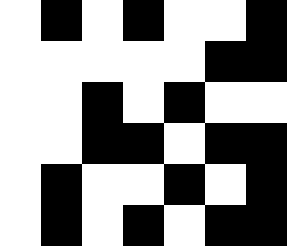[["white", "black", "white", "black", "white", "white", "black"], ["white", "white", "white", "white", "white", "black", "black"], ["white", "white", "black", "white", "black", "white", "white"], ["white", "white", "black", "black", "white", "black", "black"], ["white", "black", "white", "white", "black", "white", "black"], ["white", "black", "white", "black", "white", "black", "black"]]